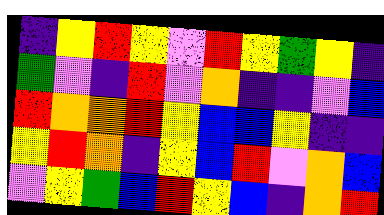[["indigo", "yellow", "red", "yellow", "violet", "red", "yellow", "green", "yellow", "indigo"], ["green", "violet", "indigo", "red", "violet", "orange", "indigo", "indigo", "violet", "blue"], ["red", "orange", "orange", "red", "yellow", "blue", "blue", "yellow", "indigo", "indigo"], ["yellow", "red", "orange", "indigo", "yellow", "blue", "red", "violet", "orange", "blue"], ["violet", "yellow", "green", "blue", "red", "yellow", "blue", "indigo", "orange", "red"]]